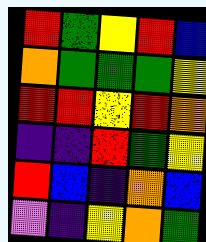[["red", "green", "yellow", "red", "blue"], ["orange", "green", "green", "green", "yellow"], ["red", "red", "yellow", "red", "orange"], ["indigo", "indigo", "red", "green", "yellow"], ["red", "blue", "indigo", "orange", "blue"], ["violet", "indigo", "yellow", "orange", "green"]]